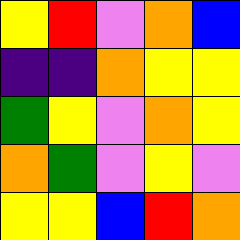[["yellow", "red", "violet", "orange", "blue"], ["indigo", "indigo", "orange", "yellow", "yellow"], ["green", "yellow", "violet", "orange", "yellow"], ["orange", "green", "violet", "yellow", "violet"], ["yellow", "yellow", "blue", "red", "orange"]]